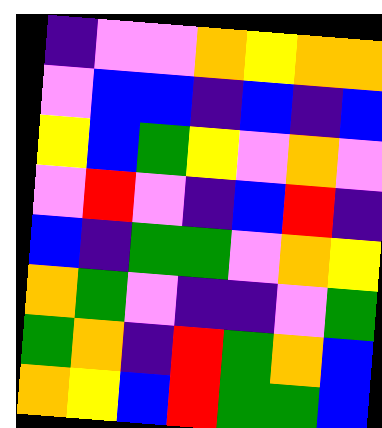[["indigo", "violet", "violet", "orange", "yellow", "orange", "orange"], ["violet", "blue", "blue", "indigo", "blue", "indigo", "blue"], ["yellow", "blue", "green", "yellow", "violet", "orange", "violet"], ["violet", "red", "violet", "indigo", "blue", "red", "indigo"], ["blue", "indigo", "green", "green", "violet", "orange", "yellow"], ["orange", "green", "violet", "indigo", "indigo", "violet", "green"], ["green", "orange", "indigo", "red", "green", "orange", "blue"], ["orange", "yellow", "blue", "red", "green", "green", "blue"]]